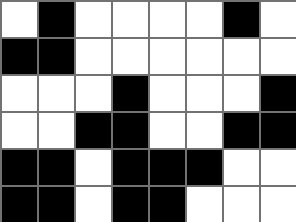[["white", "black", "white", "white", "white", "white", "black", "white"], ["black", "black", "white", "white", "white", "white", "white", "white"], ["white", "white", "white", "black", "white", "white", "white", "black"], ["white", "white", "black", "black", "white", "white", "black", "black"], ["black", "black", "white", "black", "black", "black", "white", "white"], ["black", "black", "white", "black", "black", "white", "white", "white"]]